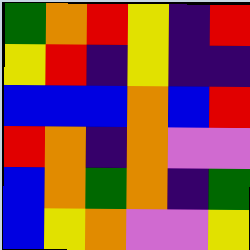[["green", "orange", "red", "yellow", "indigo", "red"], ["yellow", "red", "indigo", "yellow", "indigo", "indigo"], ["blue", "blue", "blue", "orange", "blue", "red"], ["red", "orange", "indigo", "orange", "violet", "violet"], ["blue", "orange", "green", "orange", "indigo", "green"], ["blue", "yellow", "orange", "violet", "violet", "yellow"]]